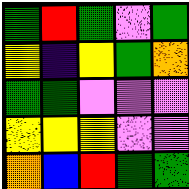[["green", "red", "green", "violet", "green"], ["yellow", "indigo", "yellow", "green", "orange"], ["green", "green", "violet", "violet", "violet"], ["yellow", "yellow", "yellow", "violet", "violet"], ["orange", "blue", "red", "green", "green"]]